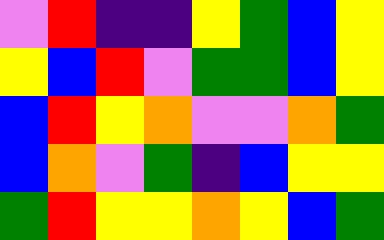[["violet", "red", "indigo", "indigo", "yellow", "green", "blue", "yellow"], ["yellow", "blue", "red", "violet", "green", "green", "blue", "yellow"], ["blue", "red", "yellow", "orange", "violet", "violet", "orange", "green"], ["blue", "orange", "violet", "green", "indigo", "blue", "yellow", "yellow"], ["green", "red", "yellow", "yellow", "orange", "yellow", "blue", "green"]]